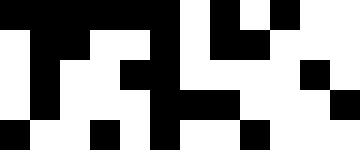[["black", "black", "black", "black", "black", "black", "white", "black", "white", "black", "white", "white"], ["white", "black", "black", "white", "white", "black", "white", "black", "black", "white", "white", "white"], ["white", "black", "white", "white", "black", "black", "white", "white", "white", "white", "black", "white"], ["white", "black", "white", "white", "white", "black", "black", "black", "white", "white", "white", "black"], ["black", "white", "white", "black", "white", "black", "white", "white", "black", "white", "white", "white"]]